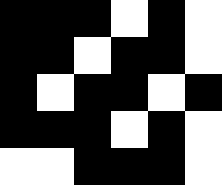[["black", "black", "black", "white", "black", "white"], ["black", "black", "white", "black", "black", "white"], ["black", "white", "black", "black", "white", "black"], ["black", "black", "black", "white", "black", "white"], ["white", "white", "black", "black", "black", "white"]]